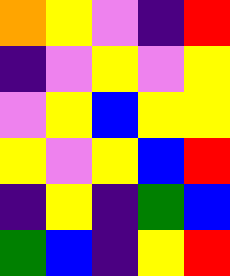[["orange", "yellow", "violet", "indigo", "red"], ["indigo", "violet", "yellow", "violet", "yellow"], ["violet", "yellow", "blue", "yellow", "yellow"], ["yellow", "violet", "yellow", "blue", "red"], ["indigo", "yellow", "indigo", "green", "blue"], ["green", "blue", "indigo", "yellow", "red"]]